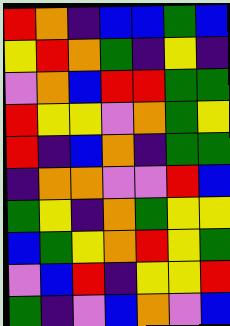[["red", "orange", "indigo", "blue", "blue", "green", "blue"], ["yellow", "red", "orange", "green", "indigo", "yellow", "indigo"], ["violet", "orange", "blue", "red", "red", "green", "green"], ["red", "yellow", "yellow", "violet", "orange", "green", "yellow"], ["red", "indigo", "blue", "orange", "indigo", "green", "green"], ["indigo", "orange", "orange", "violet", "violet", "red", "blue"], ["green", "yellow", "indigo", "orange", "green", "yellow", "yellow"], ["blue", "green", "yellow", "orange", "red", "yellow", "green"], ["violet", "blue", "red", "indigo", "yellow", "yellow", "red"], ["green", "indigo", "violet", "blue", "orange", "violet", "blue"]]